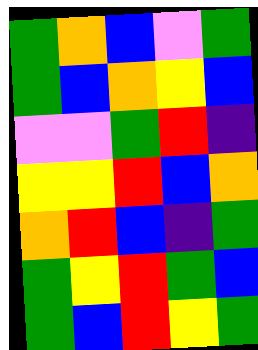[["green", "orange", "blue", "violet", "green"], ["green", "blue", "orange", "yellow", "blue"], ["violet", "violet", "green", "red", "indigo"], ["yellow", "yellow", "red", "blue", "orange"], ["orange", "red", "blue", "indigo", "green"], ["green", "yellow", "red", "green", "blue"], ["green", "blue", "red", "yellow", "green"]]